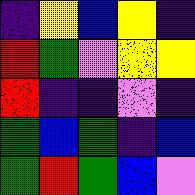[["indigo", "yellow", "blue", "yellow", "indigo"], ["red", "green", "violet", "yellow", "yellow"], ["red", "indigo", "indigo", "violet", "indigo"], ["green", "blue", "green", "indigo", "blue"], ["green", "red", "green", "blue", "violet"]]